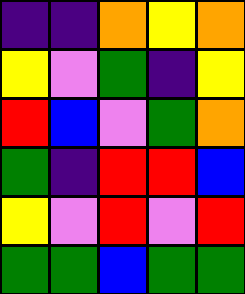[["indigo", "indigo", "orange", "yellow", "orange"], ["yellow", "violet", "green", "indigo", "yellow"], ["red", "blue", "violet", "green", "orange"], ["green", "indigo", "red", "red", "blue"], ["yellow", "violet", "red", "violet", "red"], ["green", "green", "blue", "green", "green"]]